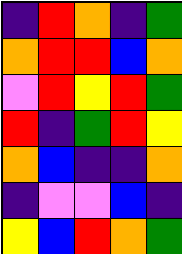[["indigo", "red", "orange", "indigo", "green"], ["orange", "red", "red", "blue", "orange"], ["violet", "red", "yellow", "red", "green"], ["red", "indigo", "green", "red", "yellow"], ["orange", "blue", "indigo", "indigo", "orange"], ["indigo", "violet", "violet", "blue", "indigo"], ["yellow", "blue", "red", "orange", "green"]]